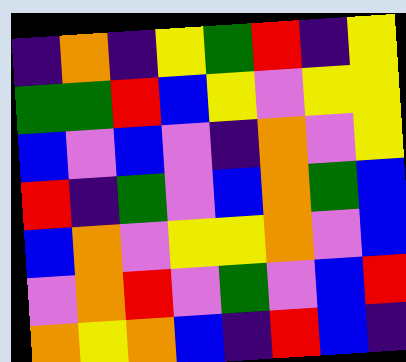[["indigo", "orange", "indigo", "yellow", "green", "red", "indigo", "yellow"], ["green", "green", "red", "blue", "yellow", "violet", "yellow", "yellow"], ["blue", "violet", "blue", "violet", "indigo", "orange", "violet", "yellow"], ["red", "indigo", "green", "violet", "blue", "orange", "green", "blue"], ["blue", "orange", "violet", "yellow", "yellow", "orange", "violet", "blue"], ["violet", "orange", "red", "violet", "green", "violet", "blue", "red"], ["orange", "yellow", "orange", "blue", "indigo", "red", "blue", "indigo"]]